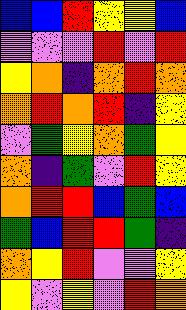[["blue", "blue", "red", "yellow", "yellow", "blue"], ["violet", "violet", "violet", "red", "violet", "red"], ["yellow", "orange", "indigo", "orange", "red", "orange"], ["orange", "red", "orange", "red", "indigo", "yellow"], ["violet", "green", "yellow", "orange", "green", "yellow"], ["orange", "indigo", "green", "violet", "red", "yellow"], ["orange", "red", "red", "blue", "green", "blue"], ["green", "blue", "red", "red", "green", "indigo"], ["orange", "yellow", "red", "violet", "violet", "yellow"], ["yellow", "violet", "yellow", "violet", "red", "orange"]]